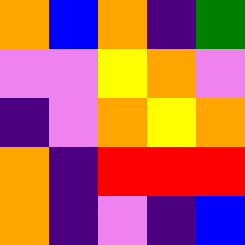[["orange", "blue", "orange", "indigo", "green"], ["violet", "violet", "yellow", "orange", "violet"], ["indigo", "violet", "orange", "yellow", "orange"], ["orange", "indigo", "red", "red", "red"], ["orange", "indigo", "violet", "indigo", "blue"]]